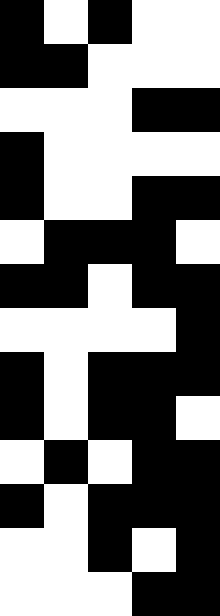[["black", "white", "black", "white", "white"], ["black", "black", "white", "white", "white"], ["white", "white", "white", "black", "black"], ["black", "white", "white", "white", "white"], ["black", "white", "white", "black", "black"], ["white", "black", "black", "black", "white"], ["black", "black", "white", "black", "black"], ["white", "white", "white", "white", "black"], ["black", "white", "black", "black", "black"], ["black", "white", "black", "black", "white"], ["white", "black", "white", "black", "black"], ["black", "white", "black", "black", "black"], ["white", "white", "black", "white", "black"], ["white", "white", "white", "black", "black"]]